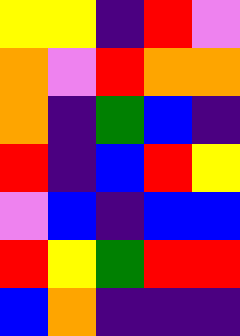[["yellow", "yellow", "indigo", "red", "violet"], ["orange", "violet", "red", "orange", "orange"], ["orange", "indigo", "green", "blue", "indigo"], ["red", "indigo", "blue", "red", "yellow"], ["violet", "blue", "indigo", "blue", "blue"], ["red", "yellow", "green", "red", "red"], ["blue", "orange", "indigo", "indigo", "indigo"]]